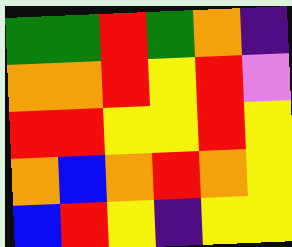[["green", "green", "red", "green", "orange", "indigo"], ["orange", "orange", "red", "yellow", "red", "violet"], ["red", "red", "yellow", "yellow", "red", "yellow"], ["orange", "blue", "orange", "red", "orange", "yellow"], ["blue", "red", "yellow", "indigo", "yellow", "yellow"]]